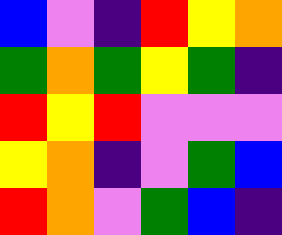[["blue", "violet", "indigo", "red", "yellow", "orange"], ["green", "orange", "green", "yellow", "green", "indigo"], ["red", "yellow", "red", "violet", "violet", "violet"], ["yellow", "orange", "indigo", "violet", "green", "blue"], ["red", "orange", "violet", "green", "blue", "indigo"]]